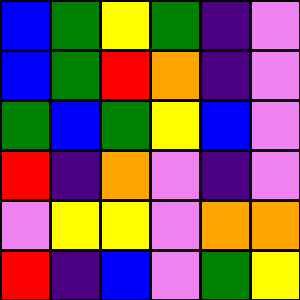[["blue", "green", "yellow", "green", "indigo", "violet"], ["blue", "green", "red", "orange", "indigo", "violet"], ["green", "blue", "green", "yellow", "blue", "violet"], ["red", "indigo", "orange", "violet", "indigo", "violet"], ["violet", "yellow", "yellow", "violet", "orange", "orange"], ["red", "indigo", "blue", "violet", "green", "yellow"]]